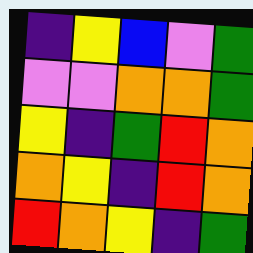[["indigo", "yellow", "blue", "violet", "green"], ["violet", "violet", "orange", "orange", "green"], ["yellow", "indigo", "green", "red", "orange"], ["orange", "yellow", "indigo", "red", "orange"], ["red", "orange", "yellow", "indigo", "green"]]